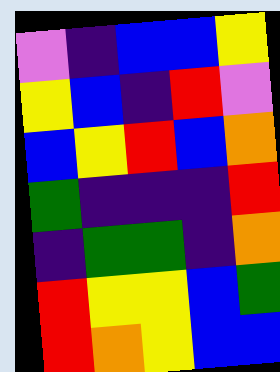[["violet", "indigo", "blue", "blue", "yellow"], ["yellow", "blue", "indigo", "red", "violet"], ["blue", "yellow", "red", "blue", "orange"], ["green", "indigo", "indigo", "indigo", "red"], ["indigo", "green", "green", "indigo", "orange"], ["red", "yellow", "yellow", "blue", "green"], ["red", "orange", "yellow", "blue", "blue"]]